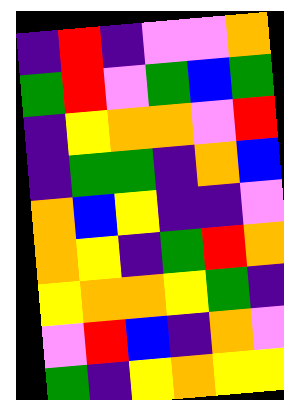[["indigo", "red", "indigo", "violet", "violet", "orange"], ["green", "red", "violet", "green", "blue", "green"], ["indigo", "yellow", "orange", "orange", "violet", "red"], ["indigo", "green", "green", "indigo", "orange", "blue"], ["orange", "blue", "yellow", "indigo", "indigo", "violet"], ["orange", "yellow", "indigo", "green", "red", "orange"], ["yellow", "orange", "orange", "yellow", "green", "indigo"], ["violet", "red", "blue", "indigo", "orange", "violet"], ["green", "indigo", "yellow", "orange", "yellow", "yellow"]]